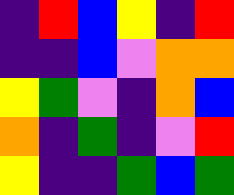[["indigo", "red", "blue", "yellow", "indigo", "red"], ["indigo", "indigo", "blue", "violet", "orange", "orange"], ["yellow", "green", "violet", "indigo", "orange", "blue"], ["orange", "indigo", "green", "indigo", "violet", "red"], ["yellow", "indigo", "indigo", "green", "blue", "green"]]